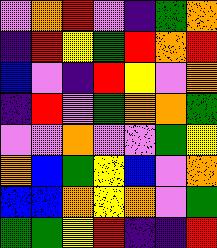[["violet", "orange", "red", "violet", "indigo", "green", "orange"], ["indigo", "red", "yellow", "green", "red", "orange", "red"], ["blue", "violet", "indigo", "red", "yellow", "violet", "orange"], ["indigo", "red", "violet", "green", "orange", "orange", "green"], ["violet", "violet", "orange", "violet", "violet", "green", "yellow"], ["orange", "blue", "green", "yellow", "blue", "violet", "orange"], ["blue", "blue", "orange", "yellow", "orange", "violet", "green"], ["green", "green", "yellow", "red", "indigo", "indigo", "red"]]